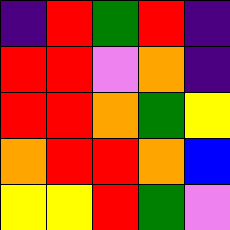[["indigo", "red", "green", "red", "indigo"], ["red", "red", "violet", "orange", "indigo"], ["red", "red", "orange", "green", "yellow"], ["orange", "red", "red", "orange", "blue"], ["yellow", "yellow", "red", "green", "violet"]]